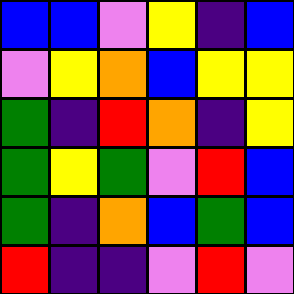[["blue", "blue", "violet", "yellow", "indigo", "blue"], ["violet", "yellow", "orange", "blue", "yellow", "yellow"], ["green", "indigo", "red", "orange", "indigo", "yellow"], ["green", "yellow", "green", "violet", "red", "blue"], ["green", "indigo", "orange", "blue", "green", "blue"], ["red", "indigo", "indigo", "violet", "red", "violet"]]